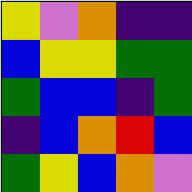[["yellow", "violet", "orange", "indigo", "indigo"], ["blue", "yellow", "yellow", "green", "green"], ["green", "blue", "blue", "indigo", "green"], ["indigo", "blue", "orange", "red", "blue"], ["green", "yellow", "blue", "orange", "violet"]]